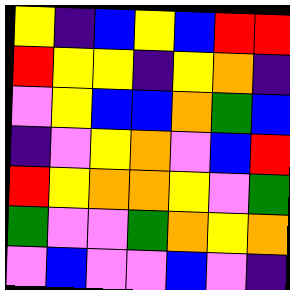[["yellow", "indigo", "blue", "yellow", "blue", "red", "red"], ["red", "yellow", "yellow", "indigo", "yellow", "orange", "indigo"], ["violet", "yellow", "blue", "blue", "orange", "green", "blue"], ["indigo", "violet", "yellow", "orange", "violet", "blue", "red"], ["red", "yellow", "orange", "orange", "yellow", "violet", "green"], ["green", "violet", "violet", "green", "orange", "yellow", "orange"], ["violet", "blue", "violet", "violet", "blue", "violet", "indigo"]]